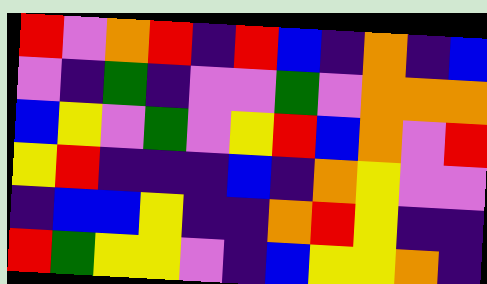[["red", "violet", "orange", "red", "indigo", "red", "blue", "indigo", "orange", "indigo", "blue"], ["violet", "indigo", "green", "indigo", "violet", "violet", "green", "violet", "orange", "orange", "orange"], ["blue", "yellow", "violet", "green", "violet", "yellow", "red", "blue", "orange", "violet", "red"], ["yellow", "red", "indigo", "indigo", "indigo", "blue", "indigo", "orange", "yellow", "violet", "violet"], ["indigo", "blue", "blue", "yellow", "indigo", "indigo", "orange", "red", "yellow", "indigo", "indigo"], ["red", "green", "yellow", "yellow", "violet", "indigo", "blue", "yellow", "yellow", "orange", "indigo"]]